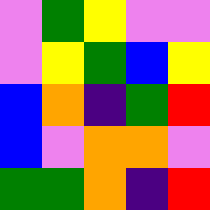[["violet", "green", "yellow", "violet", "violet"], ["violet", "yellow", "green", "blue", "yellow"], ["blue", "orange", "indigo", "green", "red"], ["blue", "violet", "orange", "orange", "violet"], ["green", "green", "orange", "indigo", "red"]]